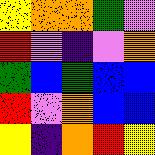[["yellow", "orange", "orange", "green", "violet"], ["red", "violet", "indigo", "violet", "orange"], ["green", "blue", "green", "blue", "blue"], ["red", "violet", "orange", "blue", "blue"], ["yellow", "indigo", "orange", "red", "yellow"]]